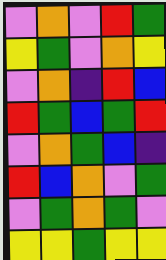[["violet", "orange", "violet", "red", "green"], ["yellow", "green", "violet", "orange", "yellow"], ["violet", "orange", "indigo", "red", "blue"], ["red", "green", "blue", "green", "red"], ["violet", "orange", "green", "blue", "indigo"], ["red", "blue", "orange", "violet", "green"], ["violet", "green", "orange", "green", "violet"], ["yellow", "yellow", "green", "yellow", "yellow"]]